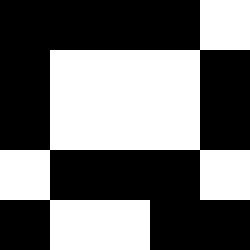[["black", "black", "black", "black", "white"], ["black", "white", "white", "white", "black"], ["black", "white", "white", "white", "black"], ["white", "black", "black", "black", "white"], ["black", "white", "white", "black", "black"]]